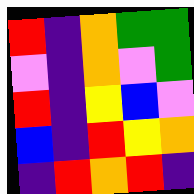[["red", "indigo", "orange", "green", "green"], ["violet", "indigo", "orange", "violet", "green"], ["red", "indigo", "yellow", "blue", "violet"], ["blue", "indigo", "red", "yellow", "orange"], ["indigo", "red", "orange", "red", "indigo"]]